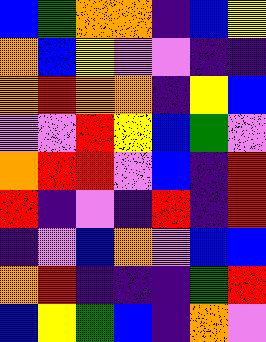[["blue", "green", "orange", "orange", "indigo", "blue", "yellow"], ["orange", "blue", "yellow", "violet", "violet", "indigo", "indigo"], ["orange", "red", "orange", "orange", "indigo", "yellow", "blue"], ["violet", "violet", "red", "yellow", "blue", "green", "violet"], ["orange", "red", "red", "violet", "blue", "indigo", "red"], ["red", "indigo", "violet", "indigo", "red", "indigo", "red"], ["indigo", "violet", "blue", "orange", "violet", "blue", "blue"], ["orange", "red", "indigo", "indigo", "indigo", "green", "red"], ["blue", "yellow", "green", "blue", "indigo", "orange", "violet"]]